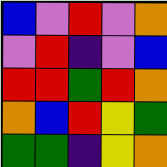[["blue", "violet", "red", "violet", "orange"], ["violet", "red", "indigo", "violet", "blue"], ["red", "red", "green", "red", "orange"], ["orange", "blue", "red", "yellow", "green"], ["green", "green", "indigo", "yellow", "orange"]]